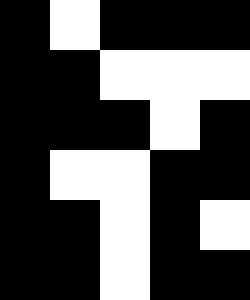[["black", "white", "black", "black", "black"], ["black", "black", "white", "white", "white"], ["black", "black", "black", "white", "black"], ["black", "white", "white", "black", "black"], ["black", "black", "white", "black", "white"], ["black", "black", "white", "black", "black"]]